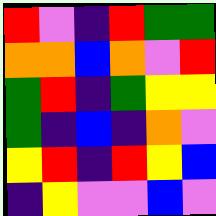[["red", "violet", "indigo", "red", "green", "green"], ["orange", "orange", "blue", "orange", "violet", "red"], ["green", "red", "indigo", "green", "yellow", "yellow"], ["green", "indigo", "blue", "indigo", "orange", "violet"], ["yellow", "red", "indigo", "red", "yellow", "blue"], ["indigo", "yellow", "violet", "violet", "blue", "violet"]]